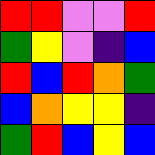[["red", "red", "violet", "violet", "red"], ["green", "yellow", "violet", "indigo", "blue"], ["red", "blue", "red", "orange", "green"], ["blue", "orange", "yellow", "yellow", "indigo"], ["green", "red", "blue", "yellow", "blue"]]